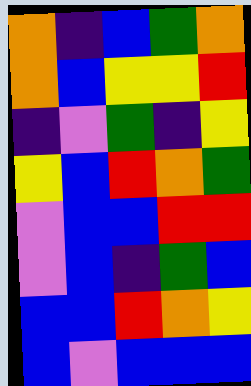[["orange", "indigo", "blue", "green", "orange"], ["orange", "blue", "yellow", "yellow", "red"], ["indigo", "violet", "green", "indigo", "yellow"], ["yellow", "blue", "red", "orange", "green"], ["violet", "blue", "blue", "red", "red"], ["violet", "blue", "indigo", "green", "blue"], ["blue", "blue", "red", "orange", "yellow"], ["blue", "violet", "blue", "blue", "blue"]]